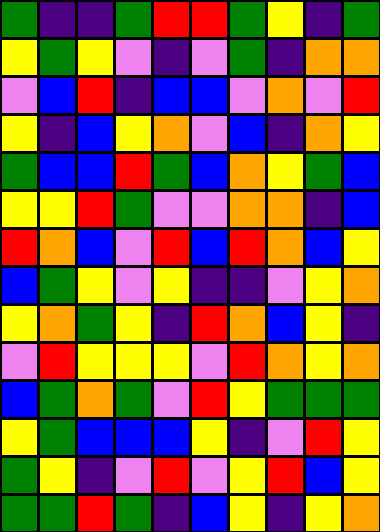[["green", "indigo", "indigo", "green", "red", "red", "green", "yellow", "indigo", "green"], ["yellow", "green", "yellow", "violet", "indigo", "violet", "green", "indigo", "orange", "orange"], ["violet", "blue", "red", "indigo", "blue", "blue", "violet", "orange", "violet", "red"], ["yellow", "indigo", "blue", "yellow", "orange", "violet", "blue", "indigo", "orange", "yellow"], ["green", "blue", "blue", "red", "green", "blue", "orange", "yellow", "green", "blue"], ["yellow", "yellow", "red", "green", "violet", "violet", "orange", "orange", "indigo", "blue"], ["red", "orange", "blue", "violet", "red", "blue", "red", "orange", "blue", "yellow"], ["blue", "green", "yellow", "violet", "yellow", "indigo", "indigo", "violet", "yellow", "orange"], ["yellow", "orange", "green", "yellow", "indigo", "red", "orange", "blue", "yellow", "indigo"], ["violet", "red", "yellow", "yellow", "yellow", "violet", "red", "orange", "yellow", "orange"], ["blue", "green", "orange", "green", "violet", "red", "yellow", "green", "green", "green"], ["yellow", "green", "blue", "blue", "blue", "yellow", "indigo", "violet", "red", "yellow"], ["green", "yellow", "indigo", "violet", "red", "violet", "yellow", "red", "blue", "yellow"], ["green", "green", "red", "green", "indigo", "blue", "yellow", "indigo", "yellow", "orange"]]